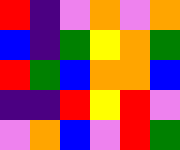[["red", "indigo", "violet", "orange", "violet", "orange"], ["blue", "indigo", "green", "yellow", "orange", "green"], ["red", "green", "blue", "orange", "orange", "blue"], ["indigo", "indigo", "red", "yellow", "red", "violet"], ["violet", "orange", "blue", "violet", "red", "green"]]